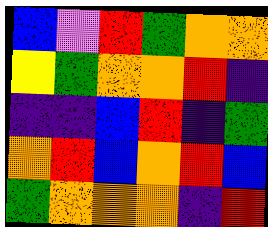[["blue", "violet", "red", "green", "orange", "orange"], ["yellow", "green", "orange", "orange", "red", "indigo"], ["indigo", "indigo", "blue", "red", "indigo", "green"], ["orange", "red", "blue", "orange", "red", "blue"], ["green", "orange", "orange", "orange", "indigo", "red"]]